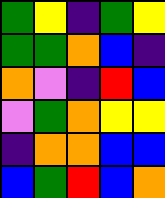[["green", "yellow", "indigo", "green", "yellow"], ["green", "green", "orange", "blue", "indigo"], ["orange", "violet", "indigo", "red", "blue"], ["violet", "green", "orange", "yellow", "yellow"], ["indigo", "orange", "orange", "blue", "blue"], ["blue", "green", "red", "blue", "orange"]]